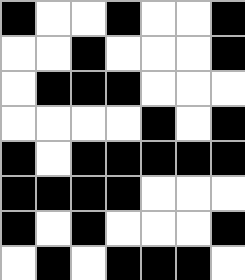[["black", "white", "white", "black", "white", "white", "black"], ["white", "white", "black", "white", "white", "white", "black"], ["white", "black", "black", "black", "white", "white", "white"], ["white", "white", "white", "white", "black", "white", "black"], ["black", "white", "black", "black", "black", "black", "black"], ["black", "black", "black", "black", "white", "white", "white"], ["black", "white", "black", "white", "white", "white", "black"], ["white", "black", "white", "black", "black", "black", "white"]]